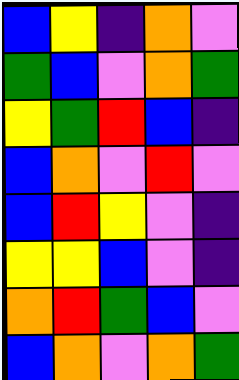[["blue", "yellow", "indigo", "orange", "violet"], ["green", "blue", "violet", "orange", "green"], ["yellow", "green", "red", "blue", "indigo"], ["blue", "orange", "violet", "red", "violet"], ["blue", "red", "yellow", "violet", "indigo"], ["yellow", "yellow", "blue", "violet", "indigo"], ["orange", "red", "green", "blue", "violet"], ["blue", "orange", "violet", "orange", "green"]]